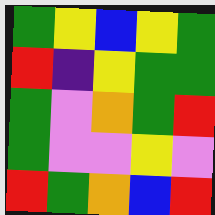[["green", "yellow", "blue", "yellow", "green"], ["red", "indigo", "yellow", "green", "green"], ["green", "violet", "orange", "green", "red"], ["green", "violet", "violet", "yellow", "violet"], ["red", "green", "orange", "blue", "red"]]